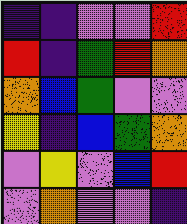[["indigo", "indigo", "violet", "violet", "red"], ["red", "indigo", "green", "red", "orange"], ["orange", "blue", "green", "violet", "violet"], ["yellow", "indigo", "blue", "green", "orange"], ["violet", "yellow", "violet", "blue", "red"], ["violet", "orange", "violet", "violet", "indigo"]]